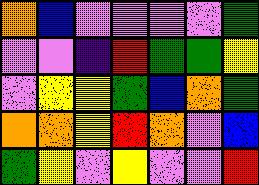[["orange", "blue", "violet", "violet", "violet", "violet", "green"], ["violet", "violet", "indigo", "red", "green", "green", "yellow"], ["violet", "yellow", "yellow", "green", "blue", "orange", "green"], ["orange", "orange", "yellow", "red", "orange", "violet", "blue"], ["green", "yellow", "violet", "yellow", "violet", "violet", "red"]]